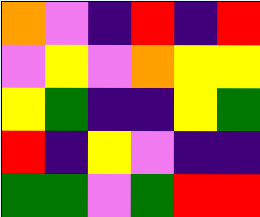[["orange", "violet", "indigo", "red", "indigo", "red"], ["violet", "yellow", "violet", "orange", "yellow", "yellow"], ["yellow", "green", "indigo", "indigo", "yellow", "green"], ["red", "indigo", "yellow", "violet", "indigo", "indigo"], ["green", "green", "violet", "green", "red", "red"]]